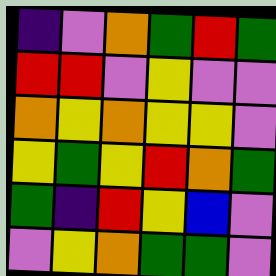[["indigo", "violet", "orange", "green", "red", "green"], ["red", "red", "violet", "yellow", "violet", "violet"], ["orange", "yellow", "orange", "yellow", "yellow", "violet"], ["yellow", "green", "yellow", "red", "orange", "green"], ["green", "indigo", "red", "yellow", "blue", "violet"], ["violet", "yellow", "orange", "green", "green", "violet"]]